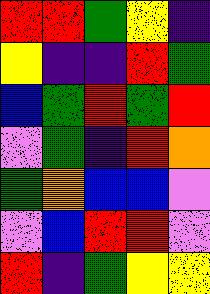[["red", "red", "green", "yellow", "indigo"], ["yellow", "indigo", "indigo", "red", "green"], ["blue", "green", "red", "green", "red"], ["violet", "green", "indigo", "red", "orange"], ["green", "orange", "blue", "blue", "violet"], ["violet", "blue", "red", "red", "violet"], ["red", "indigo", "green", "yellow", "yellow"]]